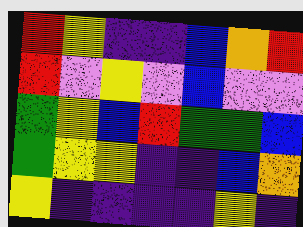[["red", "yellow", "indigo", "indigo", "blue", "orange", "red"], ["red", "violet", "yellow", "violet", "blue", "violet", "violet"], ["green", "yellow", "blue", "red", "green", "green", "blue"], ["green", "yellow", "yellow", "indigo", "indigo", "blue", "orange"], ["yellow", "indigo", "indigo", "indigo", "indigo", "yellow", "indigo"]]